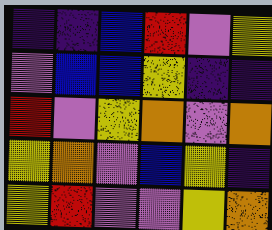[["indigo", "indigo", "blue", "red", "violet", "yellow"], ["violet", "blue", "blue", "yellow", "indigo", "indigo"], ["red", "violet", "yellow", "orange", "violet", "orange"], ["yellow", "orange", "violet", "blue", "yellow", "indigo"], ["yellow", "red", "violet", "violet", "yellow", "orange"]]